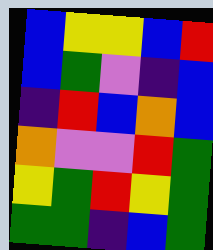[["blue", "yellow", "yellow", "blue", "red"], ["blue", "green", "violet", "indigo", "blue"], ["indigo", "red", "blue", "orange", "blue"], ["orange", "violet", "violet", "red", "green"], ["yellow", "green", "red", "yellow", "green"], ["green", "green", "indigo", "blue", "green"]]